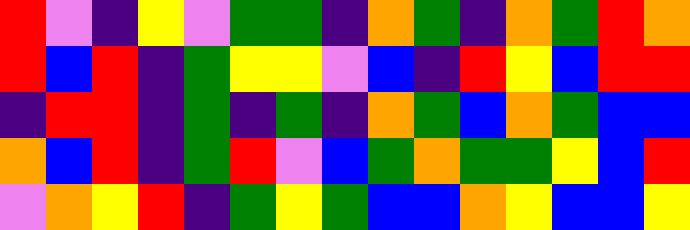[["red", "violet", "indigo", "yellow", "violet", "green", "green", "indigo", "orange", "green", "indigo", "orange", "green", "red", "orange"], ["red", "blue", "red", "indigo", "green", "yellow", "yellow", "violet", "blue", "indigo", "red", "yellow", "blue", "red", "red"], ["indigo", "red", "red", "indigo", "green", "indigo", "green", "indigo", "orange", "green", "blue", "orange", "green", "blue", "blue"], ["orange", "blue", "red", "indigo", "green", "red", "violet", "blue", "green", "orange", "green", "green", "yellow", "blue", "red"], ["violet", "orange", "yellow", "red", "indigo", "green", "yellow", "green", "blue", "blue", "orange", "yellow", "blue", "blue", "yellow"]]